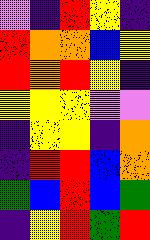[["violet", "indigo", "red", "yellow", "indigo"], ["red", "orange", "orange", "blue", "yellow"], ["red", "orange", "red", "yellow", "indigo"], ["yellow", "yellow", "yellow", "violet", "violet"], ["indigo", "yellow", "yellow", "indigo", "orange"], ["indigo", "red", "red", "blue", "orange"], ["green", "blue", "red", "blue", "green"], ["indigo", "yellow", "red", "green", "red"]]